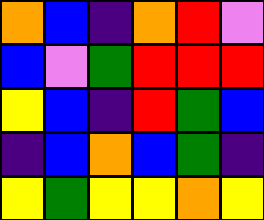[["orange", "blue", "indigo", "orange", "red", "violet"], ["blue", "violet", "green", "red", "red", "red"], ["yellow", "blue", "indigo", "red", "green", "blue"], ["indigo", "blue", "orange", "blue", "green", "indigo"], ["yellow", "green", "yellow", "yellow", "orange", "yellow"]]